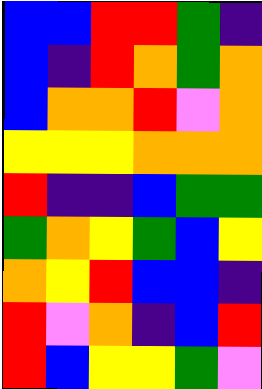[["blue", "blue", "red", "red", "green", "indigo"], ["blue", "indigo", "red", "orange", "green", "orange"], ["blue", "orange", "orange", "red", "violet", "orange"], ["yellow", "yellow", "yellow", "orange", "orange", "orange"], ["red", "indigo", "indigo", "blue", "green", "green"], ["green", "orange", "yellow", "green", "blue", "yellow"], ["orange", "yellow", "red", "blue", "blue", "indigo"], ["red", "violet", "orange", "indigo", "blue", "red"], ["red", "blue", "yellow", "yellow", "green", "violet"]]